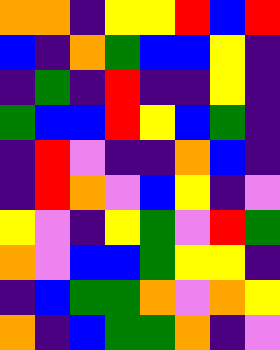[["orange", "orange", "indigo", "yellow", "yellow", "red", "blue", "red"], ["blue", "indigo", "orange", "green", "blue", "blue", "yellow", "indigo"], ["indigo", "green", "indigo", "red", "indigo", "indigo", "yellow", "indigo"], ["green", "blue", "blue", "red", "yellow", "blue", "green", "indigo"], ["indigo", "red", "violet", "indigo", "indigo", "orange", "blue", "indigo"], ["indigo", "red", "orange", "violet", "blue", "yellow", "indigo", "violet"], ["yellow", "violet", "indigo", "yellow", "green", "violet", "red", "green"], ["orange", "violet", "blue", "blue", "green", "yellow", "yellow", "indigo"], ["indigo", "blue", "green", "green", "orange", "violet", "orange", "yellow"], ["orange", "indigo", "blue", "green", "green", "orange", "indigo", "violet"]]